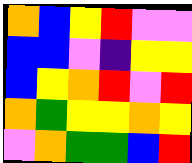[["orange", "blue", "yellow", "red", "violet", "violet"], ["blue", "blue", "violet", "indigo", "yellow", "yellow"], ["blue", "yellow", "orange", "red", "violet", "red"], ["orange", "green", "yellow", "yellow", "orange", "yellow"], ["violet", "orange", "green", "green", "blue", "red"]]